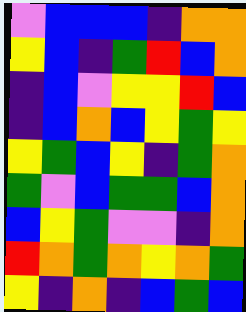[["violet", "blue", "blue", "blue", "indigo", "orange", "orange"], ["yellow", "blue", "indigo", "green", "red", "blue", "orange"], ["indigo", "blue", "violet", "yellow", "yellow", "red", "blue"], ["indigo", "blue", "orange", "blue", "yellow", "green", "yellow"], ["yellow", "green", "blue", "yellow", "indigo", "green", "orange"], ["green", "violet", "blue", "green", "green", "blue", "orange"], ["blue", "yellow", "green", "violet", "violet", "indigo", "orange"], ["red", "orange", "green", "orange", "yellow", "orange", "green"], ["yellow", "indigo", "orange", "indigo", "blue", "green", "blue"]]